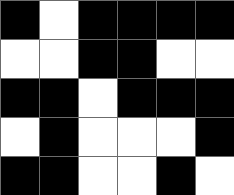[["black", "white", "black", "black", "black", "black"], ["white", "white", "black", "black", "white", "white"], ["black", "black", "white", "black", "black", "black"], ["white", "black", "white", "white", "white", "black"], ["black", "black", "white", "white", "black", "white"]]